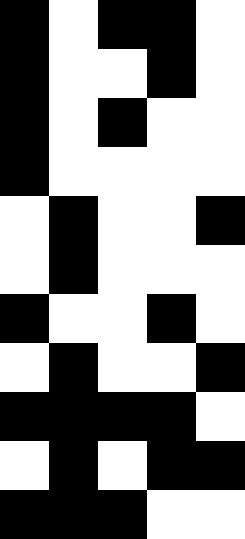[["black", "white", "black", "black", "white"], ["black", "white", "white", "black", "white"], ["black", "white", "black", "white", "white"], ["black", "white", "white", "white", "white"], ["white", "black", "white", "white", "black"], ["white", "black", "white", "white", "white"], ["black", "white", "white", "black", "white"], ["white", "black", "white", "white", "black"], ["black", "black", "black", "black", "white"], ["white", "black", "white", "black", "black"], ["black", "black", "black", "white", "white"]]